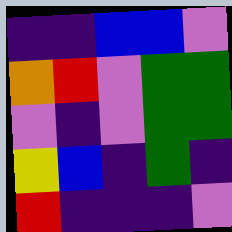[["indigo", "indigo", "blue", "blue", "violet"], ["orange", "red", "violet", "green", "green"], ["violet", "indigo", "violet", "green", "green"], ["yellow", "blue", "indigo", "green", "indigo"], ["red", "indigo", "indigo", "indigo", "violet"]]